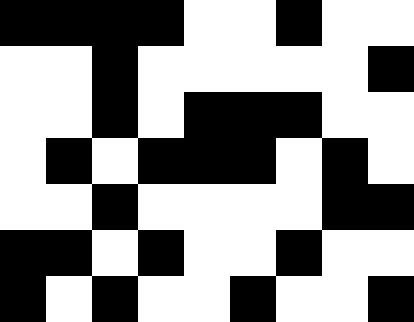[["black", "black", "black", "black", "white", "white", "black", "white", "white"], ["white", "white", "black", "white", "white", "white", "white", "white", "black"], ["white", "white", "black", "white", "black", "black", "black", "white", "white"], ["white", "black", "white", "black", "black", "black", "white", "black", "white"], ["white", "white", "black", "white", "white", "white", "white", "black", "black"], ["black", "black", "white", "black", "white", "white", "black", "white", "white"], ["black", "white", "black", "white", "white", "black", "white", "white", "black"]]